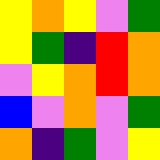[["yellow", "orange", "yellow", "violet", "green"], ["yellow", "green", "indigo", "red", "orange"], ["violet", "yellow", "orange", "red", "orange"], ["blue", "violet", "orange", "violet", "green"], ["orange", "indigo", "green", "violet", "yellow"]]